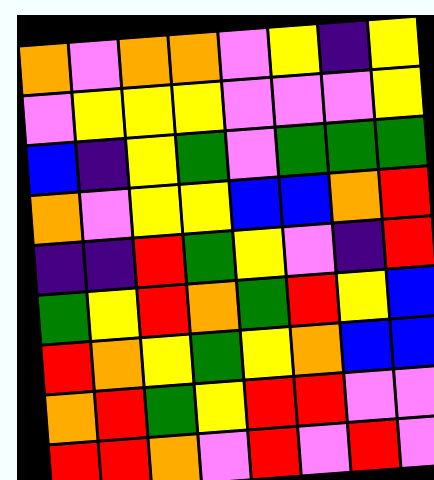[["orange", "violet", "orange", "orange", "violet", "yellow", "indigo", "yellow"], ["violet", "yellow", "yellow", "yellow", "violet", "violet", "violet", "yellow"], ["blue", "indigo", "yellow", "green", "violet", "green", "green", "green"], ["orange", "violet", "yellow", "yellow", "blue", "blue", "orange", "red"], ["indigo", "indigo", "red", "green", "yellow", "violet", "indigo", "red"], ["green", "yellow", "red", "orange", "green", "red", "yellow", "blue"], ["red", "orange", "yellow", "green", "yellow", "orange", "blue", "blue"], ["orange", "red", "green", "yellow", "red", "red", "violet", "violet"], ["red", "red", "orange", "violet", "red", "violet", "red", "violet"]]